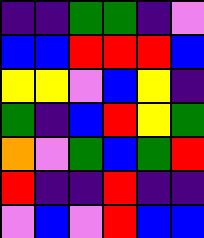[["indigo", "indigo", "green", "green", "indigo", "violet"], ["blue", "blue", "red", "red", "red", "blue"], ["yellow", "yellow", "violet", "blue", "yellow", "indigo"], ["green", "indigo", "blue", "red", "yellow", "green"], ["orange", "violet", "green", "blue", "green", "red"], ["red", "indigo", "indigo", "red", "indigo", "indigo"], ["violet", "blue", "violet", "red", "blue", "blue"]]